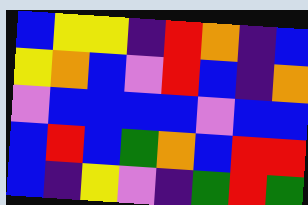[["blue", "yellow", "yellow", "indigo", "red", "orange", "indigo", "blue"], ["yellow", "orange", "blue", "violet", "red", "blue", "indigo", "orange"], ["violet", "blue", "blue", "blue", "blue", "violet", "blue", "blue"], ["blue", "red", "blue", "green", "orange", "blue", "red", "red"], ["blue", "indigo", "yellow", "violet", "indigo", "green", "red", "green"]]